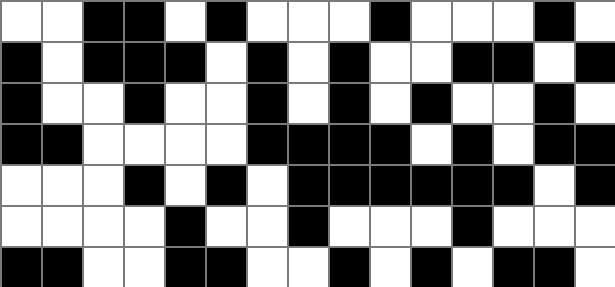[["white", "white", "black", "black", "white", "black", "white", "white", "white", "black", "white", "white", "white", "black", "white"], ["black", "white", "black", "black", "black", "white", "black", "white", "black", "white", "white", "black", "black", "white", "black"], ["black", "white", "white", "black", "white", "white", "black", "white", "black", "white", "black", "white", "white", "black", "white"], ["black", "black", "white", "white", "white", "white", "black", "black", "black", "black", "white", "black", "white", "black", "black"], ["white", "white", "white", "black", "white", "black", "white", "black", "black", "black", "black", "black", "black", "white", "black"], ["white", "white", "white", "white", "black", "white", "white", "black", "white", "white", "white", "black", "white", "white", "white"], ["black", "black", "white", "white", "black", "black", "white", "white", "black", "white", "black", "white", "black", "black", "white"]]